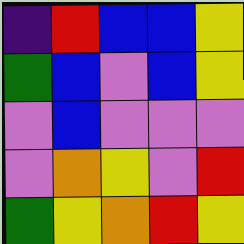[["indigo", "red", "blue", "blue", "yellow"], ["green", "blue", "violet", "blue", "yellow"], ["violet", "blue", "violet", "violet", "violet"], ["violet", "orange", "yellow", "violet", "red"], ["green", "yellow", "orange", "red", "yellow"]]